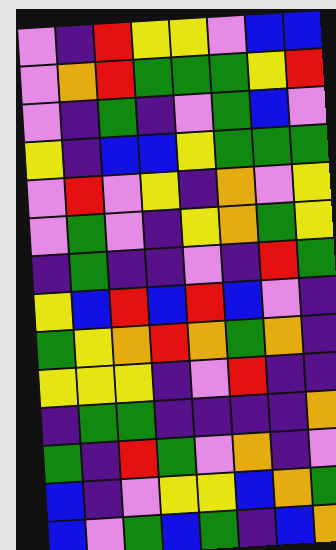[["violet", "indigo", "red", "yellow", "yellow", "violet", "blue", "blue"], ["violet", "orange", "red", "green", "green", "green", "yellow", "red"], ["violet", "indigo", "green", "indigo", "violet", "green", "blue", "violet"], ["yellow", "indigo", "blue", "blue", "yellow", "green", "green", "green"], ["violet", "red", "violet", "yellow", "indigo", "orange", "violet", "yellow"], ["violet", "green", "violet", "indigo", "yellow", "orange", "green", "yellow"], ["indigo", "green", "indigo", "indigo", "violet", "indigo", "red", "green"], ["yellow", "blue", "red", "blue", "red", "blue", "violet", "indigo"], ["green", "yellow", "orange", "red", "orange", "green", "orange", "indigo"], ["yellow", "yellow", "yellow", "indigo", "violet", "red", "indigo", "indigo"], ["indigo", "green", "green", "indigo", "indigo", "indigo", "indigo", "orange"], ["green", "indigo", "red", "green", "violet", "orange", "indigo", "violet"], ["blue", "indigo", "violet", "yellow", "yellow", "blue", "orange", "green"], ["blue", "violet", "green", "blue", "green", "indigo", "blue", "orange"]]